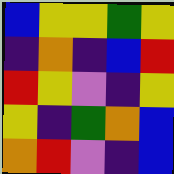[["blue", "yellow", "yellow", "green", "yellow"], ["indigo", "orange", "indigo", "blue", "red"], ["red", "yellow", "violet", "indigo", "yellow"], ["yellow", "indigo", "green", "orange", "blue"], ["orange", "red", "violet", "indigo", "blue"]]